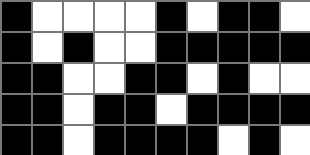[["black", "white", "white", "white", "white", "black", "white", "black", "black", "white"], ["black", "white", "black", "white", "white", "black", "black", "black", "black", "black"], ["black", "black", "white", "white", "black", "black", "white", "black", "white", "white"], ["black", "black", "white", "black", "black", "white", "black", "black", "black", "black"], ["black", "black", "white", "black", "black", "black", "black", "white", "black", "white"]]